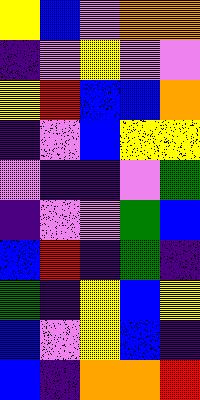[["yellow", "blue", "violet", "orange", "orange"], ["indigo", "violet", "yellow", "violet", "violet"], ["yellow", "red", "blue", "blue", "orange"], ["indigo", "violet", "blue", "yellow", "yellow"], ["violet", "indigo", "indigo", "violet", "green"], ["indigo", "violet", "violet", "green", "blue"], ["blue", "red", "indigo", "green", "indigo"], ["green", "indigo", "yellow", "blue", "yellow"], ["blue", "violet", "yellow", "blue", "indigo"], ["blue", "indigo", "orange", "orange", "red"]]